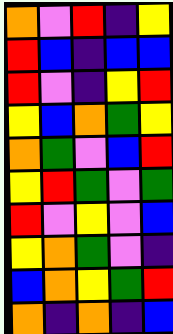[["orange", "violet", "red", "indigo", "yellow"], ["red", "blue", "indigo", "blue", "blue"], ["red", "violet", "indigo", "yellow", "red"], ["yellow", "blue", "orange", "green", "yellow"], ["orange", "green", "violet", "blue", "red"], ["yellow", "red", "green", "violet", "green"], ["red", "violet", "yellow", "violet", "blue"], ["yellow", "orange", "green", "violet", "indigo"], ["blue", "orange", "yellow", "green", "red"], ["orange", "indigo", "orange", "indigo", "blue"]]